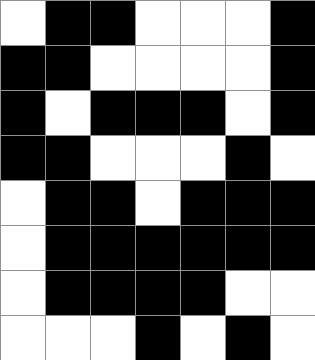[["white", "black", "black", "white", "white", "white", "black"], ["black", "black", "white", "white", "white", "white", "black"], ["black", "white", "black", "black", "black", "white", "black"], ["black", "black", "white", "white", "white", "black", "white"], ["white", "black", "black", "white", "black", "black", "black"], ["white", "black", "black", "black", "black", "black", "black"], ["white", "black", "black", "black", "black", "white", "white"], ["white", "white", "white", "black", "white", "black", "white"]]